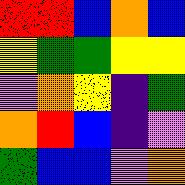[["red", "red", "blue", "orange", "blue"], ["yellow", "green", "green", "yellow", "yellow"], ["violet", "orange", "yellow", "indigo", "green"], ["orange", "red", "blue", "indigo", "violet"], ["green", "blue", "blue", "violet", "orange"]]